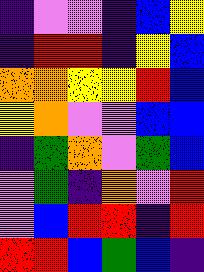[["indigo", "violet", "violet", "indigo", "blue", "yellow"], ["indigo", "red", "red", "indigo", "yellow", "blue"], ["orange", "orange", "yellow", "yellow", "red", "blue"], ["yellow", "orange", "violet", "violet", "blue", "blue"], ["indigo", "green", "orange", "violet", "green", "blue"], ["violet", "green", "indigo", "orange", "violet", "red"], ["violet", "blue", "red", "red", "indigo", "red"], ["red", "red", "blue", "green", "blue", "indigo"]]